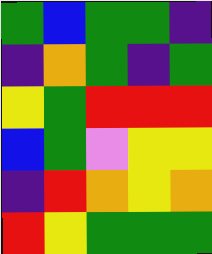[["green", "blue", "green", "green", "indigo"], ["indigo", "orange", "green", "indigo", "green"], ["yellow", "green", "red", "red", "red"], ["blue", "green", "violet", "yellow", "yellow"], ["indigo", "red", "orange", "yellow", "orange"], ["red", "yellow", "green", "green", "green"]]